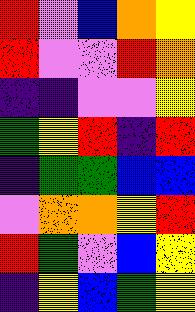[["red", "violet", "blue", "orange", "yellow"], ["red", "violet", "violet", "red", "orange"], ["indigo", "indigo", "violet", "violet", "yellow"], ["green", "yellow", "red", "indigo", "red"], ["indigo", "green", "green", "blue", "blue"], ["violet", "orange", "orange", "yellow", "red"], ["red", "green", "violet", "blue", "yellow"], ["indigo", "yellow", "blue", "green", "yellow"]]